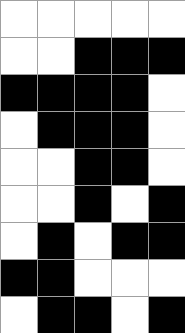[["white", "white", "white", "white", "white"], ["white", "white", "black", "black", "black"], ["black", "black", "black", "black", "white"], ["white", "black", "black", "black", "white"], ["white", "white", "black", "black", "white"], ["white", "white", "black", "white", "black"], ["white", "black", "white", "black", "black"], ["black", "black", "white", "white", "white"], ["white", "black", "black", "white", "black"]]